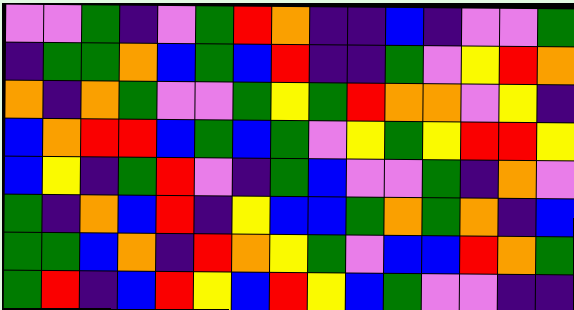[["violet", "violet", "green", "indigo", "violet", "green", "red", "orange", "indigo", "indigo", "blue", "indigo", "violet", "violet", "green"], ["indigo", "green", "green", "orange", "blue", "green", "blue", "red", "indigo", "indigo", "green", "violet", "yellow", "red", "orange"], ["orange", "indigo", "orange", "green", "violet", "violet", "green", "yellow", "green", "red", "orange", "orange", "violet", "yellow", "indigo"], ["blue", "orange", "red", "red", "blue", "green", "blue", "green", "violet", "yellow", "green", "yellow", "red", "red", "yellow"], ["blue", "yellow", "indigo", "green", "red", "violet", "indigo", "green", "blue", "violet", "violet", "green", "indigo", "orange", "violet"], ["green", "indigo", "orange", "blue", "red", "indigo", "yellow", "blue", "blue", "green", "orange", "green", "orange", "indigo", "blue"], ["green", "green", "blue", "orange", "indigo", "red", "orange", "yellow", "green", "violet", "blue", "blue", "red", "orange", "green"], ["green", "red", "indigo", "blue", "red", "yellow", "blue", "red", "yellow", "blue", "green", "violet", "violet", "indigo", "indigo"]]